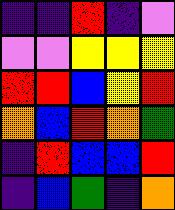[["indigo", "indigo", "red", "indigo", "violet"], ["violet", "violet", "yellow", "yellow", "yellow"], ["red", "red", "blue", "yellow", "red"], ["orange", "blue", "red", "orange", "green"], ["indigo", "red", "blue", "blue", "red"], ["indigo", "blue", "green", "indigo", "orange"]]